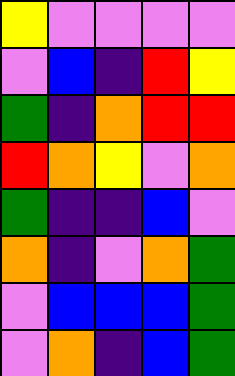[["yellow", "violet", "violet", "violet", "violet"], ["violet", "blue", "indigo", "red", "yellow"], ["green", "indigo", "orange", "red", "red"], ["red", "orange", "yellow", "violet", "orange"], ["green", "indigo", "indigo", "blue", "violet"], ["orange", "indigo", "violet", "orange", "green"], ["violet", "blue", "blue", "blue", "green"], ["violet", "orange", "indigo", "blue", "green"]]